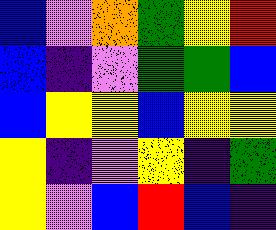[["blue", "violet", "orange", "green", "yellow", "red"], ["blue", "indigo", "violet", "green", "green", "blue"], ["blue", "yellow", "yellow", "blue", "yellow", "yellow"], ["yellow", "indigo", "violet", "yellow", "indigo", "green"], ["yellow", "violet", "blue", "red", "blue", "indigo"]]